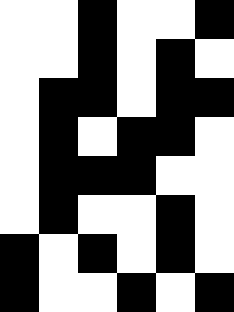[["white", "white", "black", "white", "white", "black"], ["white", "white", "black", "white", "black", "white"], ["white", "black", "black", "white", "black", "black"], ["white", "black", "white", "black", "black", "white"], ["white", "black", "black", "black", "white", "white"], ["white", "black", "white", "white", "black", "white"], ["black", "white", "black", "white", "black", "white"], ["black", "white", "white", "black", "white", "black"]]